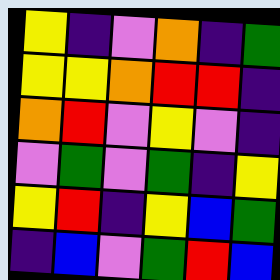[["yellow", "indigo", "violet", "orange", "indigo", "green"], ["yellow", "yellow", "orange", "red", "red", "indigo"], ["orange", "red", "violet", "yellow", "violet", "indigo"], ["violet", "green", "violet", "green", "indigo", "yellow"], ["yellow", "red", "indigo", "yellow", "blue", "green"], ["indigo", "blue", "violet", "green", "red", "blue"]]